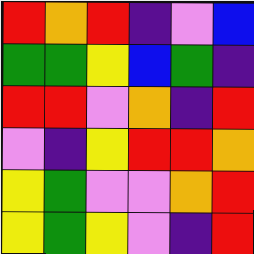[["red", "orange", "red", "indigo", "violet", "blue"], ["green", "green", "yellow", "blue", "green", "indigo"], ["red", "red", "violet", "orange", "indigo", "red"], ["violet", "indigo", "yellow", "red", "red", "orange"], ["yellow", "green", "violet", "violet", "orange", "red"], ["yellow", "green", "yellow", "violet", "indigo", "red"]]